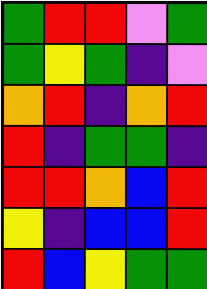[["green", "red", "red", "violet", "green"], ["green", "yellow", "green", "indigo", "violet"], ["orange", "red", "indigo", "orange", "red"], ["red", "indigo", "green", "green", "indigo"], ["red", "red", "orange", "blue", "red"], ["yellow", "indigo", "blue", "blue", "red"], ["red", "blue", "yellow", "green", "green"]]